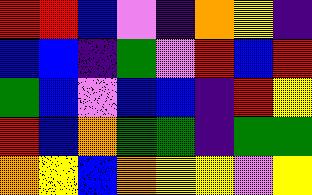[["red", "red", "blue", "violet", "indigo", "orange", "yellow", "indigo"], ["blue", "blue", "indigo", "green", "violet", "red", "blue", "red"], ["green", "blue", "violet", "blue", "blue", "indigo", "red", "yellow"], ["red", "blue", "orange", "green", "green", "indigo", "green", "green"], ["orange", "yellow", "blue", "orange", "yellow", "yellow", "violet", "yellow"]]